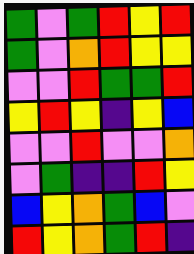[["green", "violet", "green", "red", "yellow", "red"], ["green", "violet", "orange", "red", "yellow", "yellow"], ["violet", "violet", "red", "green", "green", "red"], ["yellow", "red", "yellow", "indigo", "yellow", "blue"], ["violet", "violet", "red", "violet", "violet", "orange"], ["violet", "green", "indigo", "indigo", "red", "yellow"], ["blue", "yellow", "orange", "green", "blue", "violet"], ["red", "yellow", "orange", "green", "red", "indigo"]]